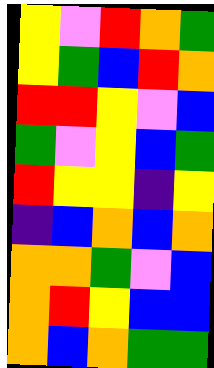[["yellow", "violet", "red", "orange", "green"], ["yellow", "green", "blue", "red", "orange"], ["red", "red", "yellow", "violet", "blue"], ["green", "violet", "yellow", "blue", "green"], ["red", "yellow", "yellow", "indigo", "yellow"], ["indigo", "blue", "orange", "blue", "orange"], ["orange", "orange", "green", "violet", "blue"], ["orange", "red", "yellow", "blue", "blue"], ["orange", "blue", "orange", "green", "green"]]